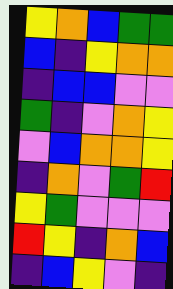[["yellow", "orange", "blue", "green", "green"], ["blue", "indigo", "yellow", "orange", "orange"], ["indigo", "blue", "blue", "violet", "violet"], ["green", "indigo", "violet", "orange", "yellow"], ["violet", "blue", "orange", "orange", "yellow"], ["indigo", "orange", "violet", "green", "red"], ["yellow", "green", "violet", "violet", "violet"], ["red", "yellow", "indigo", "orange", "blue"], ["indigo", "blue", "yellow", "violet", "indigo"]]